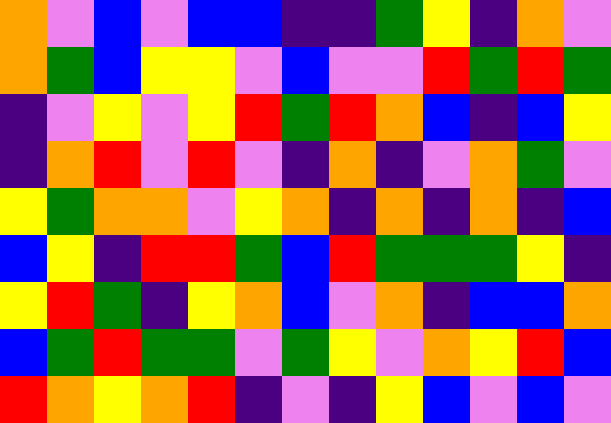[["orange", "violet", "blue", "violet", "blue", "blue", "indigo", "indigo", "green", "yellow", "indigo", "orange", "violet"], ["orange", "green", "blue", "yellow", "yellow", "violet", "blue", "violet", "violet", "red", "green", "red", "green"], ["indigo", "violet", "yellow", "violet", "yellow", "red", "green", "red", "orange", "blue", "indigo", "blue", "yellow"], ["indigo", "orange", "red", "violet", "red", "violet", "indigo", "orange", "indigo", "violet", "orange", "green", "violet"], ["yellow", "green", "orange", "orange", "violet", "yellow", "orange", "indigo", "orange", "indigo", "orange", "indigo", "blue"], ["blue", "yellow", "indigo", "red", "red", "green", "blue", "red", "green", "green", "green", "yellow", "indigo"], ["yellow", "red", "green", "indigo", "yellow", "orange", "blue", "violet", "orange", "indigo", "blue", "blue", "orange"], ["blue", "green", "red", "green", "green", "violet", "green", "yellow", "violet", "orange", "yellow", "red", "blue"], ["red", "orange", "yellow", "orange", "red", "indigo", "violet", "indigo", "yellow", "blue", "violet", "blue", "violet"]]